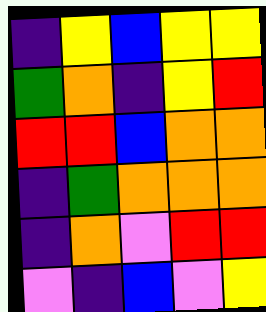[["indigo", "yellow", "blue", "yellow", "yellow"], ["green", "orange", "indigo", "yellow", "red"], ["red", "red", "blue", "orange", "orange"], ["indigo", "green", "orange", "orange", "orange"], ["indigo", "orange", "violet", "red", "red"], ["violet", "indigo", "blue", "violet", "yellow"]]